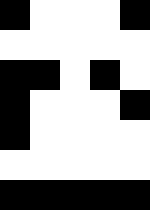[["black", "white", "white", "white", "black"], ["white", "white", "white", "white", "white"], ["black", "black", "white", "black", "white"], ["black", "white", "white", "white", "black"], ["black", "white", "white", "white", "white"], ["white", "white", "white", "white", "white"], ["black", "black", "black", "black", "black"]]